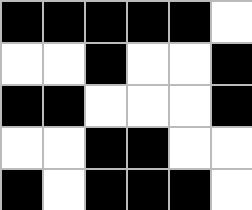[["black", "black", "black", "black", "black", "white"], ["white", "white", "black", "white", "white", "black"], ["black", "black", "white", "white", "white", "black"], ["white", "white", "black", "black", "white", "white"], ["black", "white", "black", "black", "black", "white"]]